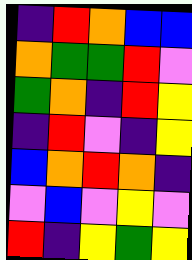[["indigo", "red", "orange", "blue", "blue"], ["orange", "green", "green", "red", "violet"], ["green", "orange", "indigo", "red", "yellow"], ["indigo", "red", "violet", "indigo", "yellow"], ["blue", "orange", "red", "orange", "indigo"], ["violet", "blue", "violet", "yellow", "violet"], ["red", "indigo", "yellow", "green", "yellow"]]